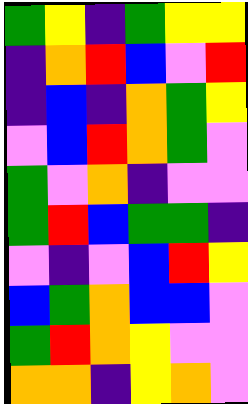[["green", "yellow", "indigo", "green", "yellow", "yellow"], ["indigo", "orange", "red", "blue", "violet", "red"], ["indigo", "blue", "indigo", "orange", "green", "yellow"], ["violet", "blue", "red", "orange", "green", "violet"], ["green", "violet", "orange", "indigo", "violet", "violet"], ["green", "red", "blue", "green", "green", "indigo"], ["violet", "indigo", "violet", "blue", "red", "yellow"], ["blue", "green", "orange", "blue", "blue", "violet"], ["green", "red", "orange", "yellow", "violet", "violet"], ["orange", "orange", "indigo", "yellow", "orange", "violet"]]